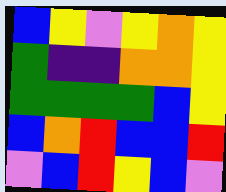[["blue", "yellow", "violet", "yellow", "orange", "yellow"], ["green", "indigo", "indigo", "orange", "orange", "yellow"], ["green", "green", "green", "green", "blue", "yellow"], ["blue", "orange", "red", "blue", "blue", "red"], ["violet", "blue", "red", "yellow", "blue", "violet"]]